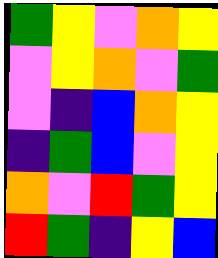[["green", "yellow", "violet", "orange", "yellow"], ["violet", "yellow", "orange", "violet", "green"], ["violet", "indigo", "blue", "orange", "yellow"], ["indigo", "green", "blue", "violet", "yellow"], ["orange", "violet", "red", "green", "yellow"], ["red", "green", "indigo", "yellow", "blue"]]